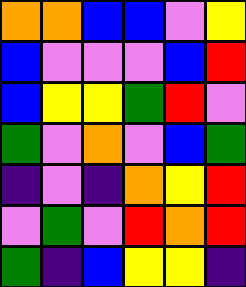[["orange", "orange", "blue", "blue", "violet", "yellow"], ["blue", "violet", "violet", "violet", "blue", "red"], ["blue", "yellow", "yellow", "green", "red", "violet"], ["green", "violet", "orange", "violet", "blue", "green"], ["indigo", "violet", "indigo", "orange", "yellow", "red"], ["violet", "green", "violet", "red", "orange", "red"], ["green", "indigo", "blue", "yellow", "yellow", "indigo"]]